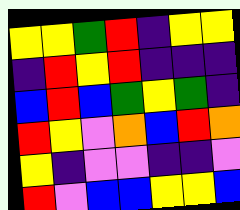[["yellow", "yellow", "green", "red", "indigo", "yellow", "yellow"], ["indigo", "red", "yellow", "red", "indigo", "indigo", "indigo"], ["blue", "red", "blue", "green", "yellow", "green", "indigo"], ["red", "yellow", "violet", "orange", "blue", "red", "orange"], ["yellow", "indigo", "violet", "violet", "indigo", "indigo", "violet"], ["red", "violet", "blue", "blue", "yellow", "yellow", "blue"]]